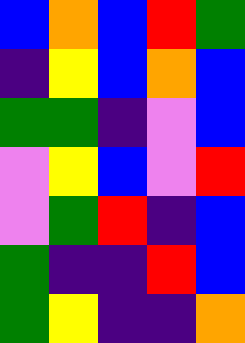[["blue", "orange", "blue", "red", "green"], ["indigo", "yellow", "blue", "orange", "blue"], ["green", "green", "indigo", "violet", "blue"], ["violet", "yellow", "blue", "violet", "red"], ["violet", "green", "red", "indigo", "blue"], ["green", "indigo", "indigo", "red", "blue"], ["green", "yellow", "indigo", "indigo", "orange"]]